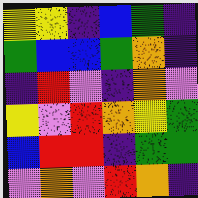[["yellow", "yellow", "indigo", "blue", "green", "indigo"], ["green", "blue", "blue", "green", "orange", "indigo"], ["indigo", "red", "violet", "indigo", "orange", "violet"], ["yellow", "violet", "red", "orange", "yellow", "green"], ["blue", "red", "red", "indigo", "green", "green"], ["violet", "orange", "violet", "red", "orange", "indigo"]]